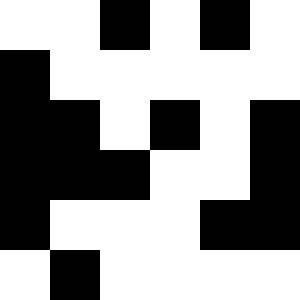[["white", "white", "black", "white", "black", "white"], ["black", "white", "white", "white", "white", "white"], ["black", "black", "white", "black", "white", "black"], ["black", "black", "black", "white", "white", "black"], ["black", "white", "white", "white", "black", "black"], ["white", "black", "white", "white", "white", "white"]]